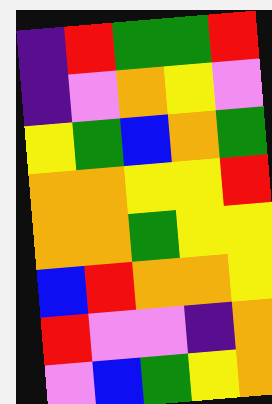[["indigo", "red", "green", "green", "red"], ["indigo", "violet", "orange", "yellow", "violet"], ["yellow", "green", "blue", "orange", "green"], ["orange", "orange", "yellow", "yellow", "red"], ["orange", "orange", "green", "yellow", "yellow"], ["blue", "red", "orange", "orange", "yellow"], ["red", "violet", "violet", "indigo", "orange"], ["violet", "blue", "green", "yellow", "orange"]]